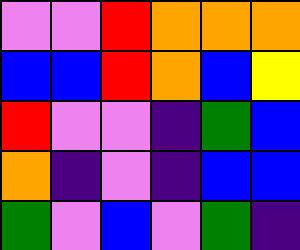[["violet", "violet", "red", "orange", "orange", "orange"], ["blue", "blue", "red", "orange", "blue", "yellow"], ["red", "violet", "violet", "indigo", "green", "blue"], ["orange", "indigo", "violet", "indigo", "blue", "blue"], ["green", "violet", "blue", "violet", "green", "indigo"]]